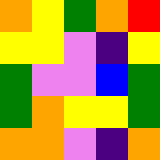[["orange", "yellow", "green", "orange", "red"], ["yellow", "yellow", "violet", "indigo", "yellow"], ["green", "violet", "violet", "blue", "green"], ["green", "orange", "yellow", "yellow", "green"], ["orange", "orange", "violet", "indigo", "orange"]]